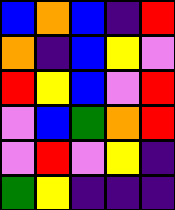[["blue", "orange", "blue", "indigo", "red"], ["orange", "indigo", "blue", "yellow", "violet"], ["red", "yellow", "blue", "violet", "red"], ["violet", "blue", "green", "orange", "red"], ["violet", "red", "violet", "yellow", "indigo"], ["green", "yellow", "indigo", "indigo", "indigo"]]